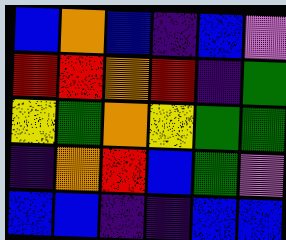[["blue", "orange", "blue", "indigo", "blue", "violet"], ["red", "red", "orange", "red", "indigo", "green"], ["yellow", "green", "orange", "yellow", "green", "green"], ["indigo", "orange", "red", "blue", "green", "violet"], ["blue", "blue", "indigo", "indigo", "blue", "blue"]]